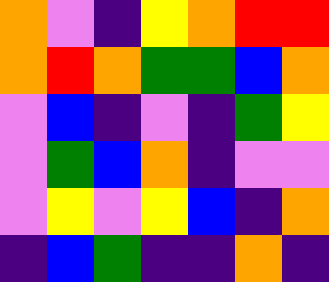[["orange", "violet", "indigo", "yellow", "orange", "red", "red"], ["orange", "red", "orange", "green", "green", "blue", "orange"], ["violet", "blue", "indigo", "violet", "indigo", "green", "yellow"], ["violet", "green", "blue", "orange", "indigo", "violet", "violet"], ["violet", "yellow", "violet", "yellow", "blue", "indigo", "orange"], ["indigo", "blue", "green", "indigo", "indigo", "orange", "indigo"]]